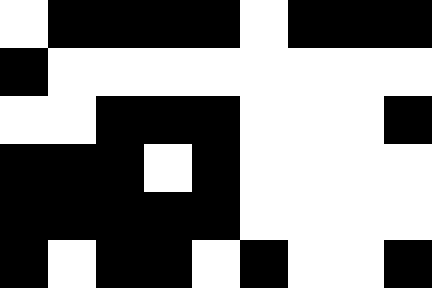[["white", "black", "black", "black", "black", "white", "black", "black", "black"], ["black", "white", "white", "white", "white", "white", "white", "white", "white"], ["white", "white", "black", "black", "black", "white", "white", "white", "black"], ["black", "black", "black", "white", "black", "white", "white", "white", "white"], ["black", "black", "black", "black", "black", "white", "white", "white", "white"], ["black", "white", "black", "black", "white", "black", "white", "white", "black"]]